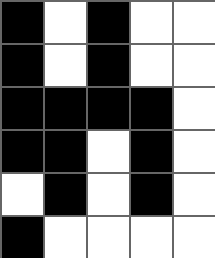[["black", "white", "black", "white", "white"], ["black", "white", "black", "white", "white"], ["black", "black", "black", "black", "white"], ["black", "black", "white", "black", "white"], ["white", "black", "white", "black", "white"], ["black", "white", "white", "white", "white"]]